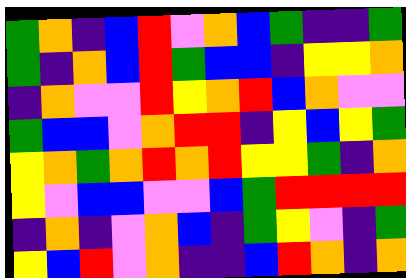[["green", "orange", "indigo", "blue", "red", "violet", "orange", "blue", "green", "indigo", "indigo", "green"], ["green", "indigo", "orange", "blue", "red", "green", "blue", "blue", "indigo", "yellow", "yellow", "orange"], ["indigo", "orange", "violet", "violet", "red", "yellow", "orange", "red", "blue", "orange", "violet", "violet"], ["green", "blue", "blue", "violet", "orange", "red", "red", "indigo", "yellow", "blue", "yellow", "green"], ["yellow", "orange", "green", "orange", "red", "orange", "red", "yellow", "yellow", "green", "indigo", "orange"], ["yellow", "violet", "blue", "blue", "violet", "violet", "blue", "green", "red", "red", "red", "red"], ["indigo", "orange", "indigo", "violet", "orange", "blue", "indigo", "green", "yellow", "violet", "indigo", "green"], ["yellow", "blue", "red", "violet", "orange", "indigo", "indigo", "blue", "red", "orange", "indigo", "orange"]]